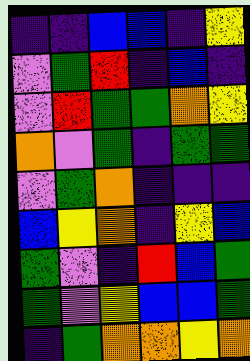[["indigo", "indigo", "blue", "blue", "indigo", "yellow"], ["violet", "green", "red", "indigo", "blue", "indigo"], ["violet", "red", "green", "green", "orange", "yellow"], ["orange", "violet", "green", "indigo", "green", "green"], ["violet", "green", "orange", "indigo", "indigo", "indigo"], ["blue", "yellow", "orange", "indigo", "yellow", "blue"], ["green", "violet", "indigo", "red", "blue", "green"], ["green", "violet", "yellow", "blue", "blue", "green"], ["indigo", "green", "orange", "orange", "yellow", "orange"]]